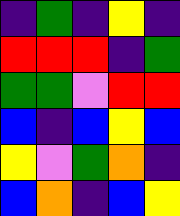[["indigo", "green", "indigo", "yellow", "indigo"], ["red", "red", "red", "indigo", "green"], ["green", "green", "violet", "red", "red"], ["blue", "indigo", "blue", "yellow", "blue"], ["yellow", "violet", "green", "orange", "indigo"], ["blue", "orange", "indigo", "blue", "yellow"]]